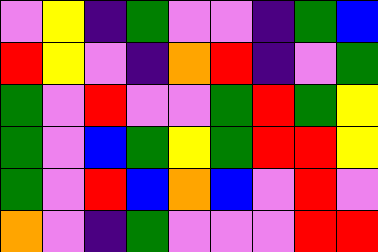[["violet", "yellow", "indigo", "green", "violet", "violet", "indigo", "green", "blue"], ["red", "yellow", "violet", "indigo", "orange", "red", "indigo", "violet", "green"], ["green", "violet", "red", "violet", "violet", "green", "red", "green", "yellow"], ["green", "violet", "blue", "green", "yellow", "green", "red", "red", "yellow"], ["green", "violet", "red", "blue", "orange", "blue", "violet", "red", "violet"], ["orange", "violet", "indigo", "green", "violet", "violet", "violet", "red", "red"]]